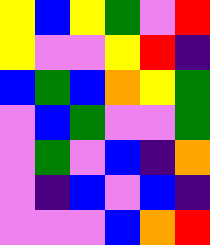[["yellow", "blue", "yellow", "green", "violet", "red"], ["yellow", "violet", "violet", "yellow", "red", "indigo"], ["blue", "green", "blue", "orange", "yellow", "green"], ["violet", "blue", "green", "violet", "violet", "green"], ["violet", "green", "violet", "blue", "indigo", "orange"], ["violet", "indigo", "blue", "violet", "blue", "indigo"], ["violet", "violet", "violet", "blue", "orange", "red"]]